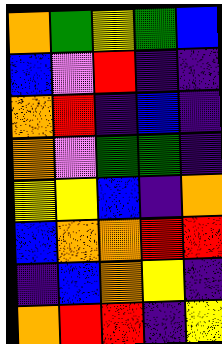[["orange", "green", "yellow", "green", "blue"], ["blue", "violet", "red", "indigo", "indigo"], ["orange", "red", "indigo", "blue", "indigo"], ["orange", "violet", "green", "green", "indigo"], ["yellow", "yellow", "blue", "indigo", "orange"], ["blue", "orange", "orange", "red", "red"], ["indigo", "blue", "orange", "yellow", "indigo"], ["orange", "red", "red", "indigo", "yellow"]]